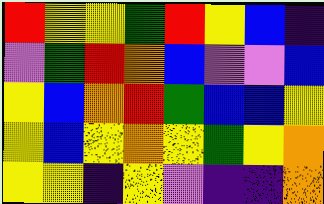[["red", "yellow", "yellow", "green", "red", "yellow", "blue", "indigo"], ["violet", "green", "red", "orange", "blue", "violet", "violet", "blue"], ["yellow", "blue", "orange", "red", "green", "blue", "blue", "yellow"], ["yellow", "blue", "yellow", "orange", "yellow", "green", "yellow", "orange"], ["yellow", "yellow", "indigo", "yellow", "violet", "indigo", "indigo", "orange"]]